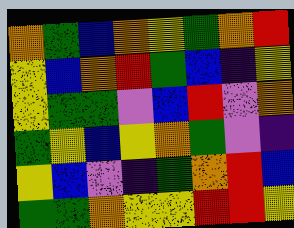[["orange", "green", "blue", "orange", "yellow", "green", "orange", "red"], ["yellow", "blue", "orange", "red", "green", "blue", "indigo", "yellow"], ["yellow", "green", "green", "violet", "blue", "red", "violet", "orange"], ["green", "yellow", "blue", "yellow", "orange", "green", "violet", "indigo"], ["yellow", "blue", "violet", "indigo", "green", "orange", "red", "blue"], ["green", "green", "orange", "yellow", "yellow", "red", "red", "yellow"]]